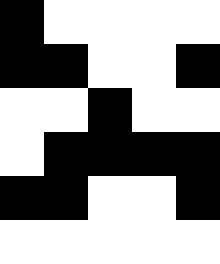[["black", "white", "white", "white", "white"], ["black", "black", "white", "white", "black"], ["white", "white", "black", "white", "white"], ["white", "black", "black", "black", "black"], ["black", "black", "white", "white", "black"], ["white", "white", "white", "white", "white"]]